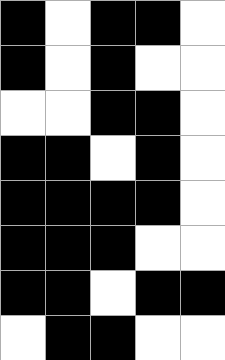[["black", "white", "black", "black", "white"], ["black", "white", "black", "white", "white"], ["white", "white", "black", "black", "white"], ["black", "black", "white", "black", "white"], ["black", "black", "black", "black", "white"], ["black", "black", "black", "white", "white"], ["black", "black", "white", "black", "black"], ["white", "black", "black", "white", "white"]]